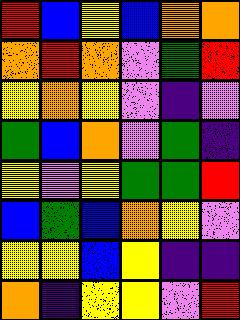[["red", "blue", "yellow", "blue", "orange", "orange"], ["orange", "red", "orange", "violet", "green", "red"], ["yellow", "orange", "yellow", "violet", "indigo", "violet"], ["green", "blue", "orange", "violet", "green", "indigo"], ["yellow", "violet", "yellow", "green", "green", "red"], ["blue", "green", "blue", "orange", "yellow", "violet"], ["yellow", "yellow", "blue", "yellow", "indigo", "indigo"], ["orange", "indigo", "yellow", "yellow", "violet", "red"]]